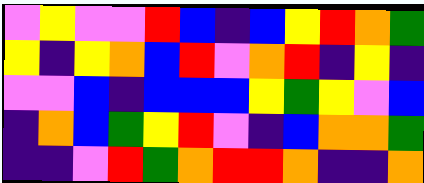[["violet", "yellow", "violet", "violet", "red", "blue", "indigo", "blue", "yellow", "red", "orange", "green"], ["yellow", "indigo", "yellow", "orange", "blue", "red", "violet", "orange", "red", "indigo", "yellow", "indigo"], ["violet", "violet", "blue", "indigo", "blue", "blue", "blue", "yellow", "green", "yellow", "violet", "blue"], ["indigo", "orange", "blue", "green", "yellow", "red", "violet", "indigo", "blue", "orange", "orange", "green"], ["indigo", "indigo", "violet", "red", "green", "orange", "red", "red", "orange", "indigo", "indigo", "orange"]]